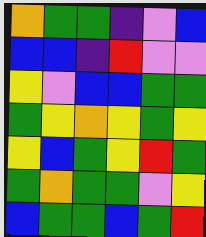[["orange", "green", "green", "indigo", "violet", "blue"], ["blue", "blue", "indigo", "red", "violet", "violet"], ["yellow", "violet", "blue", "blue", "green", "green"], ["green", "yellow", "orange", "yellow", "green", "yellow"], ["yellow", "blue", "green", "yellow", "red", "green"], ["green", "orange", "green", "green", "violet", "yellow"], ["blue", "green", "green", "blue", "green", "red"]]